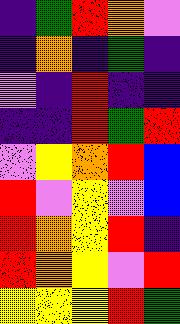[["indigo", "green", "red", "orange", "violet"], ["indigo", "orange", "indigo", "green", "indigo"], ["violet", "indigo", "red", "indigo", "indigo"], ["indigo", "indigo", "red", "green", "red"], ["violet", "yellow", "orange", "red", "blue"], ["red", "violet", "yellow", "violet", "blue"], ["red", "orange", "yellow", "red", "indigo"], ["red", "orange", "yellow", "violet", "red"], ["yellow", "yellow", "yellow", "red", "green"]]